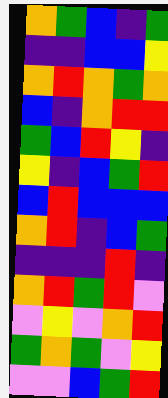[["orange", "green", "blue", "indigo", "green"], ["indigo", "indigo", "blue", "blue", "yellow"], ["orange", "red", "orange", "green", "orange"], ["blue", "indigo", "orange", "red", "red"], ["green", "blue", "red", "yellow", "indigo"], ["yellow", "indigo", "blue", "green", "red"], ["blue", "red", "blue", "blue", "blue"], ["orange", "red", "indigo", "blue", "green"], ["indigo", "indigo", "indigo", "red", "indigo"], ["orange", "red", "green", "red", "violet"], ["violet", "yellow", "violet", "orange", "red"], ["green", "orange", "green", "violet", "yellow"], ["violet", "violet", "blue", "green", "red"]]